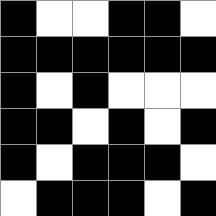[["black", "white", "white", "black", "black", "white"], ["black", "black", "black", "black", "black", "black"], ["black", "white", "black", "white", "white", "white"], ["black", "black", "white", "black", "white", "black"], ["black", "white", "black", "black", "black", "white"], ["white", "black", "black", "black", "white", "black"]]